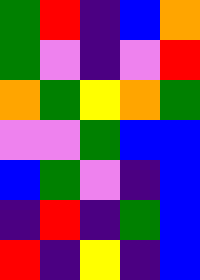[["green", "red", "indigo", "blue", "orange"], ["green", "violet", "indigo", "violet", "red"], ["orange", "green", "yellow", "orange", "green"], ["violet", "violet", "green", "blue", "blue"], ["blue", "green", "violet", "indigo", "blue"], ["indigo", "red", "indigo", "green", "blue"], ["red", "indigo", "yellow", "indigo", "blue"]]